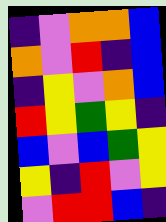[["indigo", "violet", "orange", "orange", "blue"], ["orange", "violet", "red", "indigo", "blue"], ["indigo", "yellow", "violet", "orange", "blue"], ["red", "yellow", "green", "yellow", "indigo"], ["blue", "violet", "blue", "green", "yellow"], ["yellow", "indigo", "red", "violet", "yellow"], ["violet", "red", "red", "blue", "indigo"]]